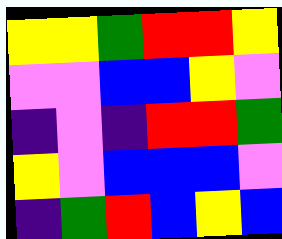[["yellow", "yellow", "green", "red", "red", "yellow"], ["violet", "violet", "blue", "blue", "yellow", "violet"], ["indigo", "violet", "indigo", "red", "red", "green"], ["yellow", "violet", "blue", "blue", "blue", "violet"], ["indigo", "green", "red", "blue", "yellow", "blue"]]